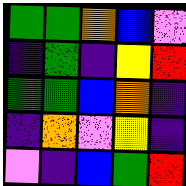[["green", "green", "orange", "blue", "violet"], ["indigo", "green", "indigo", "yellow", "red"], ["green", "green", "blue", "orange", "indigo"], ["indigo", "orange", "violet", "yellow", "indigo"], ["violet", "indigo", "blue", "green", "red"]]